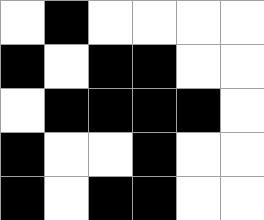[["white", "black", "white", "white", "white", "white"], ["black", "white", "black", "black", "white", "white"], ["white", "black", "black", "black", "black", "white"], ["black", "white", "white", "black", "white", "white"], ["black", "white", "black", "black", "white", "white"]]